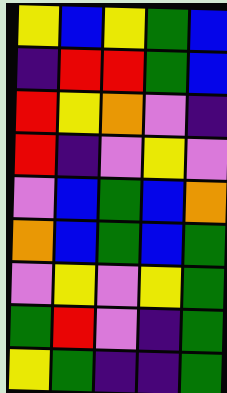[["yellow", "blue", "yellow", "green", "blue"], ["indigo", "red", "red", "green", "blue"], ["red", "yellow", "orange", "violet", "indigo"], ["red", "indigo", "violet", "yellow", "violet"], ["violet", "blue", "green", "blue", "orange"], ["orange", "blue", "green", "blue", "green"], ["violet", "yellow", "violet", "yellow", "green"], ["green", "red", "violet", "indigo", "green"], ["yellow", "green", "indigo", "indigo", "green"]]